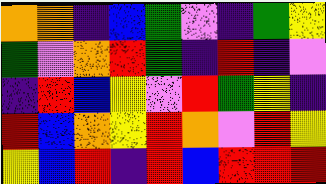[["orange", "orange", "indigo", "blue", "green", "violet", "indigo", "green", "yellow"], ["green", "violet", "orange", "red", "green", "indigo", "red", "indigo", "violet"], ["indigo", "red", "blue", "yellow", "violet", "red", "green", "yellow", "indigo"], ["red", "blue", "orange", "yellow", "red", "orange", "violet", "red", "yellow"], ["yellow", "blue", "red", "indigo", "red", "blue", "red", "red", "red"]]